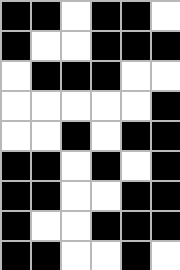[["black", "black", "white", "black", "black", "white"], ["black", "white", "white", "black", "black", "black"], ["white", "black", "black", "black", "white", "white"], ["white", "white", "white", "white", "white", "black"], ["white", "white", "black", "white", "black", "black"], ["black", "black", "white", "black", "white", "black"], ["black", "black", "white", "white", "black", "black"], ["black", "white", "white", "black", "black", "black"], ["black", "black", "white", "white", "black", "white"]]